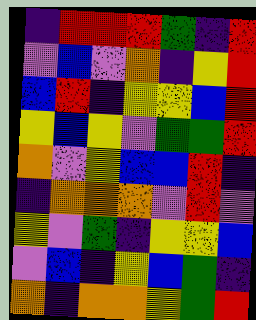[["indigo", "red", "red", "red", "green", "indigo", "red"], ["violet", "blue", "violet", "orange", "indigo", "yellow", "red"], ["blue", "red", "indigo", "yellow", "yellow", "blue", "red"], ["yellow", "blue", "yellow", "violet", "green", "green", "red"], ["orange", "violet", "yellow", "blue", "blue", "red", "indigo"], ["indigo", "orange", "orange", "orange", "violet", "red", "violet"], ["yellow", "violet", "green", "indigo", "yellow", "yellow", "blue"], ["violet", "blue", "indigo", "yellow", "blue", "green", "indigo"], ["orange", "indigo", "orange", "orange", "yellow", "green", "red"]]